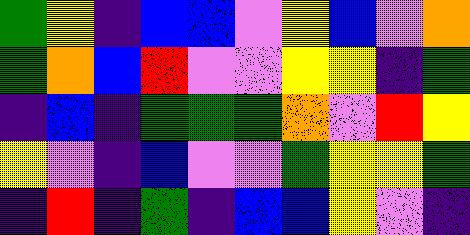[["green", "yellow", "indigo", "blue", "blue", "violet", "yellow", "blue", "violet", "orange"], ["green", "orange", "blue", "red", "violet", "violet", "yellow", "yellow", "indigo", "green"], ["indigo", "blue", "indigo", "green", "green", "green", "orange", "violet", "red", "yellow"], ["yellow", "violet", "indigo", "blue", "violet", "violet", "green", "yellow", "yellow", "green"], ["indigo", "red", "indigo", "green", "indigo", "blue", "blue", "yellow", "violet", "indigo"]]